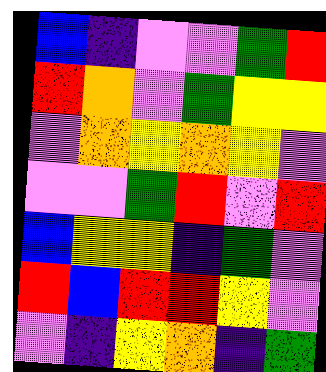[["blue", "indigo", "violet", "violet", "green", "red"], ["red", "orange", "violet", "green", "yellow", "yellow"], ["violet", "orange", "yellow", "orange", "yellow", "violet"], ["violet", "violet", "green", "red", "violet", "red"], ["blue", "yellow", "yellow", "indigo", "green", "violet"], ["red", "blue", "red", "red", "yellow", "violet"], ["violet", "indigo", "yellow", "orange", "indigo", "green"]]